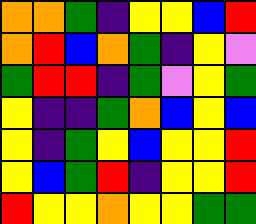[["orange", "orange", "green", "indigo", "yellow", "yellow", "blue", "red"], ["orange", "red", "blue", "orange", "green", "indigo", "yellow", "violet"], ["green", "red", "red", "indigo", "green", "violet", "yellow", "green"], ["yellow", "indigo", "indigo", "green", "orange", "blue", "yellow", "blue"], ["yellow", "indigo", "green", "yellow", "blue", "yellow", "yellow", "red"], ["yellow", "blue", "green", "red", "indigo", "yellow", "yellow", "red"], ["red", "yellow", "yellow", "orange", "yellow", "yellow", "green", "green"]]